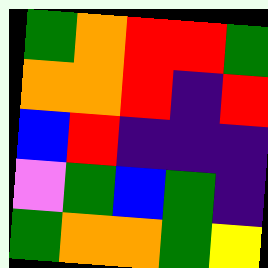[["green", "orange", "red", "red", "green"], ["orange", "orange", "red", "indigo", "red"], ["blue", "red", "indigo", "indigo", "indigo"], ["violet", "green", "blue", "green", "indigo"], ["green", "orange", "orange", "green", "yellow"]]